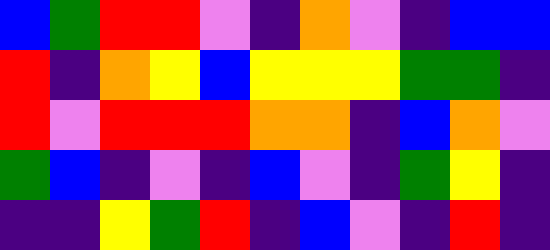[["blue", "green", "red", "red", "violet", "indigo", "orange", "violet", "indigo", "blue", "blue"], ["red", "indigo", "orange", "yellow", "blue", "yellow", "yellow", "yellow", "green", "green", "indigo"], ["red", "violet", "red", "red", "red", "orange", "orange", "indigo", "blue", "orange", "violet"], ["green", "blue", "indigo", "violet", "indigo", "blue", "violet", "indigo", "green", "yellow", "indigo"], ["indigo", "indigo", "yellow", "green", "red", "indigo", "blue", "violet", "indigo", "red", "indigo"]]